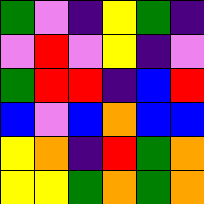[["green", "violet", "indigo", "yellow", "green", "indigo"], ["violet", "red", "violet", "yellow", "indigo", "violet"], ["green", "red", "red", "indigo", "blue", "red"], ["blue", "violet", "blue", "orange", "blue", "blue"], ["yellow", "orange", "indigo", "red", "green", "orange"], ["yellow", "yellow", "green", "orange", "green", "orange"]]